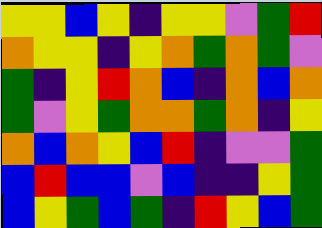[["yellow", "yellow", "blue", "yellow", "indigo", "yellow", "yellow", "violet", "green", "red"], ["orange", "yellow", "yellow", "indigo", "yellow", "orange", "green", "orange", "green", "violet"], ["green", "indigo", "yellow", "red", "orange", "blue", "indigo", "orange", "blue", "orange"], ["green", "violet", "yellow", "green", "orange", "orange", "green", "orange", "indigo", "yellow"], ["orange", "blue", "orange", "yellow", "blue", "red", "indigo", "violet", "violet", "green"], ["blue", "red", "blue", "blue", "violet", "blue", "indigo", "indigo", "yellow", "green"], ["blue", "yellow", "green", "blue", "green", "indigo", "red", "yellow", "blue", "green"]]